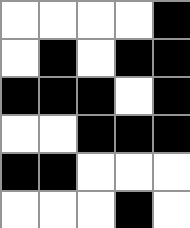[["white", "white", "white", "white", "black"], ["white", "black", "white", "black", "black"], ["black", "black", "black", "white", "black"], ["white", "white", "black", "black", "black"], ["black", "black", "white", "white", "white"], ["white", "white", "white", "black", "white"]]